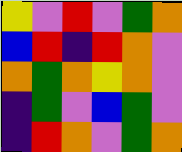[["yellow", "violet", "red", "violet", "green", "orange"], ["blue", "red", "indigo", "red", "orange", "violet"], ["orange", "green", "orange", "yellow", "orange", "violet"], ["indigo", "green", "violet", "blue", "green", "violet"], ["indigo", "red", "orange", "violet", "green", "orange"]]